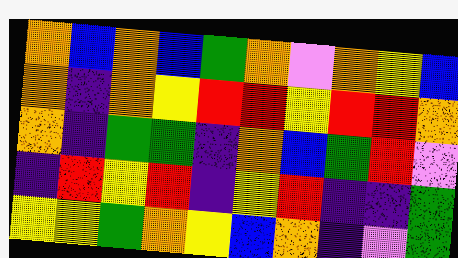[["orange", "blue", "orange", "blue", "green", "orange", "violet", "orange", "yellow", "blue"], ["orange", "indigo", "orange", "yellow", "red", "red", "yellow", "red", "red", "orange"], ["orange", "indigo", "green", "green", "indigo", "orange", "blue", "green", "red", "violet"], ["indigo", "red", "yellow", "red", "indigo", "yellow", "red", "indigo", "indigo", "green"], ["yellow", "yellow", "green", "orange", "yellow", "blue", "orange", "indigo", "violet", "green"]]